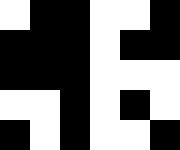[["white", "black", "black", "white", "white", "black"], ["black", "black", "black", "white", "black", "black"], ["black", "black", "black", "white", "white", "white"], ["white", "white", "black", "white", "black", "white"], ["black", "white", "black", "white", "white", "black"]]